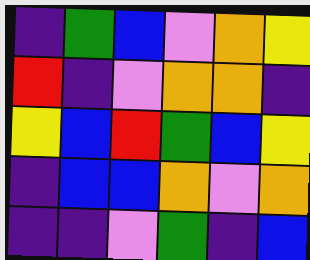[["indigo", "green", "blue", "violet", "orange", "yellow"], ["red", "indigo", "violet", "orange", "orange", "indigo"], ["yellow", "blue", "red", "green", "blue", "yellow"], ["indigo", "blue", "blue", "orange", "violet", "orange"], ["indigo", "indigo", "violet", "green", "indigo", "blue"]]